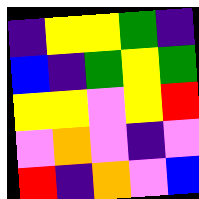[["indigo", "yellow", "yellow", "green", "indigo"], ["blue", "indigo", "green", "yellow", "green"], ["yellow", "yellow", "violet", "yellow", "red"], ["violet", "orange", "violet", "indigo", "violet"], ["red", "indigo", "orange", "violet", "blue"]]